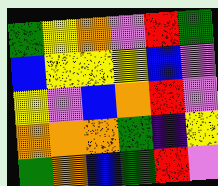[["green", "yellow", "orange", "violet", "red", "green"], ["blue", "yellow", "yellow", "yellow", "blue", "violet"], ["yellow", "violet", "blue", "orange", "red", "violet"], ["orange", "orange", "orange", "green", "indigo", "yellow"], ["green", "orange", "blue", "green", "red", "violet"]]